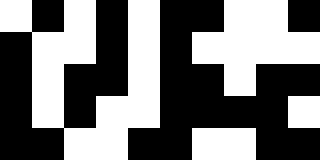[["white", "black", "white", "black", "white", "black", "black", "white", "white", "black"], ["black", "white", "white", "black", "white", "black", "white", "white", "white", "white"], ["black", "white", "black", "black", "white", "black", "black", "white", "black", "black"], ["black", "white", "black", "white", "white", "black", "black", "black", "black", "white"], ["black", "black", "white", "white", "black", "black", "white", "white", "black", "black"]]